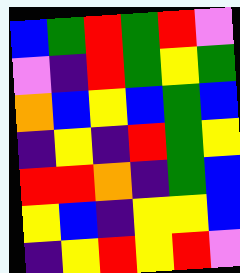[["blue", "green", "red", "green", "red", "violet"], ["violet", "indigo", "red", "green", "yellow", "green"], ["orange", "blue", "yellow", "blue", "green", "blue"], ["indigo", "yellow", "indigo", "red", "green", "yellow"], ["red", "red", "orange", "indigo", "green", "blue"], ["yellow", "blue", "indigo", "yellow", "yellow", "blue"], ["indigo", "yellow", "red", "yellow", "red", "violet"]]